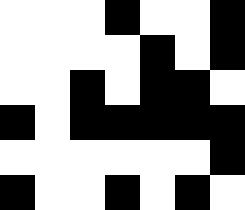[["white", "white", "white", "black", "white", "white", "black"], ["white", "white", "white", "white", "black", "white", "black"], ["white", "white", "black", "white", "black", "black", "white"], ["black", "white", "black", "black", "black", "black", "black"], ["white", "white", "white", "white", "white", "white", "black"], ["black", "white", "white", "black", "white", "black", "white"]]